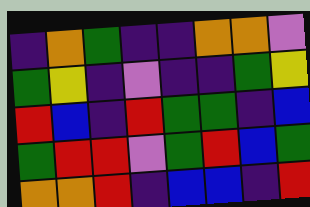[["indigo", "orange", "green", "indigo", "indigo", "orange", "orange", "violet"], ["green", "yellow", "indigo", "violet", "indigo", "indigo", "green", "yellow"], ["red", "blue", "indigo", "red", "green", "green", "indigo", "blue"], ["green", "red", "red", "violet", "green", "red", "blue", "green"], ["orange", "orange", "red", "indigo", "blue", "blue", "indigo", "red"]]